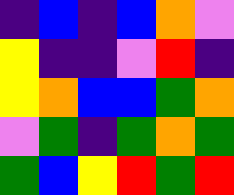[["indigo", "blue", "indigo", "blue", "orange", "violet"], ["yellow", "indigo", "indigo", "violet", "red", "indigo"], ["yellow", "orange", "blue", "blue", "green", "orange"], ["violet", "green", "indigo", "green", "orange", "green"], ["green", "blue", "yellow", "red", "green", "red"]]